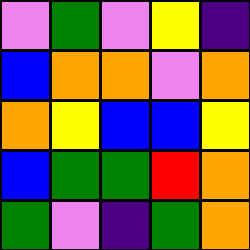[["violet", "green", "violet", "yellow", "indigo"], ["blue", "orange", "orange", "violet", "orange"], ["orange", "yellow", "blue", "blue", "yellow"], ["blue", "green", "green", "red", "orange"], ["green", "violet", "indigo", "green", "orange"]]